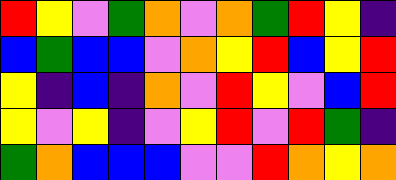[["red", "yellow", "violet", "green", "orange", "violet", "orange", "green", "red", "yellow", "indigo"], ["blue", "green", "blue", "blue", "violet", "orange", "yellow", "red", "blue", "yellow", "red"], ["yellow", "indigo", "blue", "indigo", "orange", "violet", "red", "yellow", "violet", "blue", "red"], ["yellow", "violet", "yellow", "indigo", "violet", "yellow", "red", "violet", "red", "green", "indigo"], ["green", "orange", "blue", "blue", "blue", "violet", "violet", "red", "orange", "yellow", "orange"]]